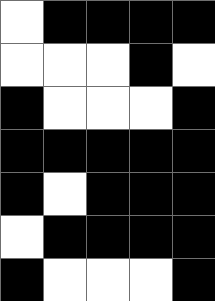[["white", "black", "black", "black", "black"], ["white", "white", "white", "black", "white"], ["black", "white", "white", "white", "black"], ["black", "black", "black", "black", "black"], ["black", "white", "black", "black", "black"], ["white", "black", "black", "black", "black"], ["black", "white", "white", "white", "black"]]